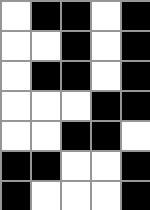[["white", "black", "black", "white", "black"], ["white", "white", "black", "white", "black"], ["white", "black", "black", "white", "black"], ["white", "white", "white", "black", "black"], ["white", "white", "black", "black", "white"], ["black", "black", "white", "white", "black"], ["black", "white", "white", "white", "black"]]